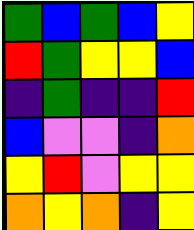[["green", "blue", "green", "blue", "yellow"], ["red", "green", "yellow", "yellow", "blue"], ["indigo", "green", "indigo", "indigo", "red"], ["blue", "violet", "violet", "indigo", "orange"], ["yellow", "red", "violet", "yellow", "yellow"], ["orange", "yellow", "orange", "indigo", "yellow"]]